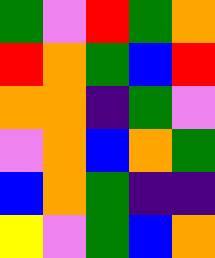[["green", "violet", "red", "green", "orange"], ["red", "orange", "green", "blue", "red"], ["orange", "orange", "indigo", "green", "violet"], ["violet", "orange", "blue", "orange", "green"], ["blue", "orange", "green", "indigo", "indigo"], ["yellow", "violet", "green", "blue", "orange"]]